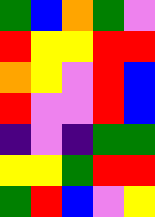[["green", "blue", "orange", "green", "violet"], ["red", "yellow", "yellow", "red", "red"], ["orange", "yellow", "violet", "red", "blue"], ["red", "violet", "violet", "red", "blue"], ["indigo", "violet", "indigo", "green", "green"], ["yellow", "yellow", "green", "red", "red"], ["green", "red", "blue", "violet", "yellow"]]